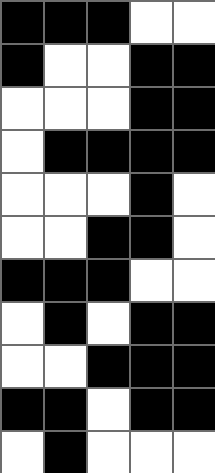[["black", "black", "black", "white", "white"], ["black", "white", "white", "black", "black"], ["white", "white", "white", "black", "black"], ["white", "black", "black", "black", "black"], ["white", "white", "white", "black", "white"], ["white", "white", "black", "black", "white"], ["black", "black", "black", "white", "white"], ["white", "black", "white", "black", "black"], ["white", "white", "black", "black", "black"], ["black", "black", "white", "black", "black"], ["white", "black", "white", "white", "white"]]